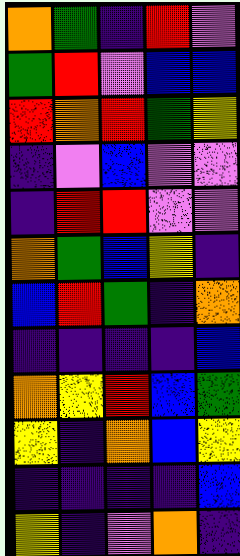[["orange", "green", "indigo", "red", "violet"], ["green", "red", "violet", "blue", "blue"], ["red", "orange", "red", "green", "yellow"], ["indigo", "violet", "blue", "violet", "violet"], ["indigo", "red", "red", "violet", "violet"], ["orange", "green", "blue", "yellow", "indigo"], ["blue", "red", "green", "indigo", "orange"], ["indigo", "indigo", "indigo", "indigo", "blue"], ["orange", "yellow", "red", "blue", "green"], ["yellow", "indigo", "orange", "blue", "yellow"], ["indigo", "indigo", "indigo", "indigo", "blue"], ["yellow", "indigo", "violet", "orange", "indigo"]]